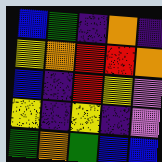[["blue", "green", "indigo", "orange", "indigo"], ["yellow", "orange", "red", "red", "orange"], ["blue", "indigo", "red", "yellow", "violet"], ["yellow", "indigo", "yellow", "indigo", "violet"], ["green", "orange", "green", "blue", "blue"]]